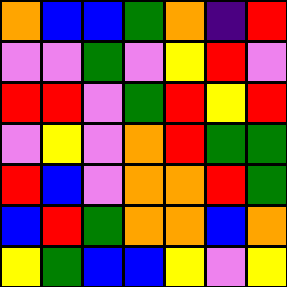[["orange", "blue", "blue", "green", "orange", "indigo", "red"], ["violet", "violet", "green", "violet", "yellow", "red", "violet"], ["red", "red", "violet", "green", "red", "yellow", "red"], ["violet", "yellow", "violet", "orange", "red", "green", "green"], ["red", "blue", "violet", "orange", "orange", "red", "green"], ["blue", "red", "green", "orange", "orange", "blue", "orange"], ["yellow", "green", "blue", "blue", "yellow", "violet", "yellow"]]